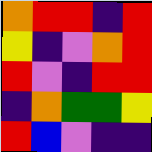[["orange", "red", "red", "indigo", "red"], ["yellow", "indigo", "violet", "orange", "red"], ["red", "violet", "indigo", "red", "red"], ["indigo", "orange", "green", "green", "yellow"], ["red", "blue", "violet", "indigo", "indigo"]]